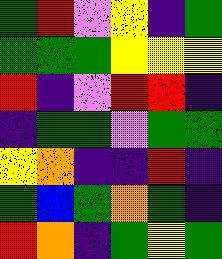[["green", "red", "violet", "yellow", "indigo", "green"], ["green", "green", "green", "yellow", "yellow", "yellow"], ["red", "indigo", "violet", "red", "red", "indigo"], ["indigo", "green", "green", "violet", "green", "green"], ["yellow", "orange", "indigo", "indigo", "red", "indigo"], ["green", "blue", "green", "orange", "green", "indigo"], ["red", "orange", "indigo", "green", "yellow", "green"]]